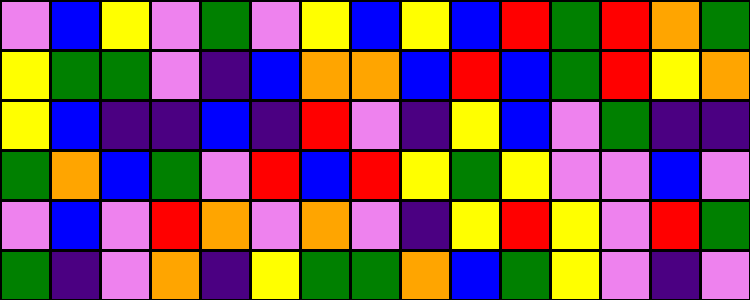[["violet", "blue", "yellow", "violet", "green", "violet", "yellow", "blue", "yellow", "blue", "red", "green", "red", "orange", "green"], ["yellow", "green", "green", "violet", "indigo", "blue", "orange", "orange", "blue", "red", "blue", "green", "red", "yellow", "orange"], ["yellow", "blue", "indigo", "indigo", "blue", "indigo", "red", "violet", "indigo", "yellow", "blue", "violet", "green", "indigo", "indigo"], ["green", "orange", "blue", "green", "violet", "red", "blue", "red", "yellow", "green", "yellow", "violet", "violet", "blue", "violet"], ["violet", "blue", "violet", "red", "orange", "violet", "orange", "violet", "indigo", "yellow", "red", "yellow", "violet", "red", "green"], ["green", "indigo", "violet", "orange", "indigo", "yellow", "green", "green", "orange", "blue", "green", "yellow", "violet", "indigo", "violet"]]